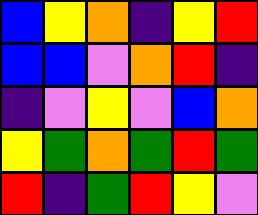[["blue", "yellow", "orange", "indigo", "yellow", "red"], ["blue", "blue", "violet", "orange", "red", "indigo"], ["indigo", "violet", "yellow", "violet", "blue", "orange"], ["yellow", "green", "orange", "green", "red", "green"], ["red", "indigo", "green", "red", "yellow", "violet"]]